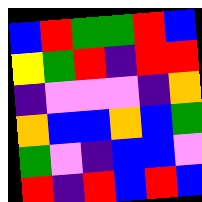[["blue", "red", "green", "green", "red", "blue"], ["yellow", "green", "red", "indigo", "red", "red"], ["indigo", "violet", "violet", "violet", "indigo", "orange"], ["orange", "blue", "blue", "orange", "blue", "green"], ["green", "violet", "indigo", "blue", "blue", "violet"], ["red", "indigo", "red", "blue", "red", "blue"]]